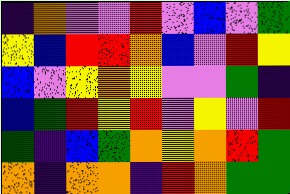[["indigo", "orange", "violet", "violet", "red", "violet", "blue", "violet", "green"], ["yellow", "blue", "red", "red", "orange", "blue", "violet", "red", "yellow"], ["blue", "violet", "yellow", "orange", "yellow", "violet", "violet", "green", "indigo"], ["blue", "green", "red", "yellow", "red", "violet", "yellow", "violet", "red"], ["green", "indigo", "blue", "green", "orange", "yellow", "orange", "red", "green"], ["orange", "indigo", "orange", "orange", "indigo", "red", "orange", "green", "green"]]